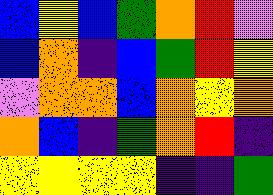[["blue", "yellow", "blue", "green", "orange", "red", "violet"], ["blue", "orange", "indigo", "blue", "green", "red", "yellow"], ["violet", "orange", "orange", "blue", "orange", "yellow", "orange"], ["orange", "blue", "indigo", "green", "orange", "red", "indigo"], ["yellow", "yellow", "yellow", "yellow", "indigo", "indigo", "green"]]